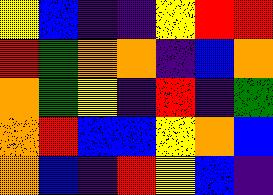[["yellow", "blue", "indigo", "indigo", "yellow", "red", "red"], ["red", "green", "orange", "orange", "indigo", "blue", "orange"], ["orange", "green", "yellow", "indigo", "red", "indigo", "green"], ["orange", "red", "blue", "blue", "yellow", "orange", "blue"], ["orange", "blue", "indigo", "red", "yellow", "blue", "indigo"]]